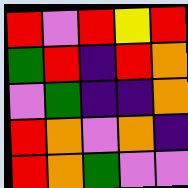[["red", "violet", "red", "yellow", "red"], ["green", "red", "indigo", "red", "orange"], ["violet", "green", "indigo", "indigo", "orange"], ["red", "orange", "violet", "orange", "indigo"], ["red", "orange", "green", "violet", "violet"]]